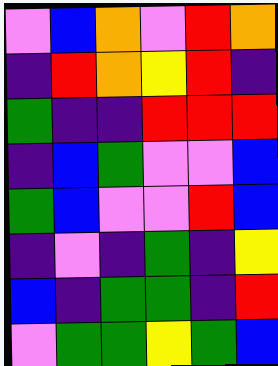[["violet", "blue", "orange", "violet", "red", "orange"], ["indigo", "red", "orange", "yellow", "red", "indigo"], ["green", "indigo", "indigo", "red", "red", "red"], ["indigo", "blue", "green", "violet", "violet", "blue"], ["green", "blue", "violet", "violet", "red", "blue"], ["indigo", "violet", "indigo", "green", "indigo", "yellow"], ["blue", "indigo", "green", "green", "indigo", "red"], ["violet", "green", "green", "yellow", "green", "blue"]]